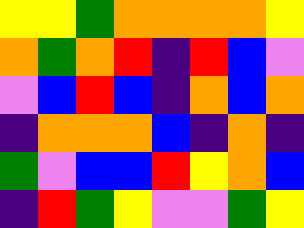[["yellow", "yellow", "green", "orange", "orange", "orange", "orange", "yellow"], ["orange", "green", "orange", "red", "indigo", "red", "blue", "violet"], ["violet", "blue", "red", "blue", "indigo", "orange", "blue", "orange"], ["indigo", "orange", "orange", "orange", "blue", "indigo", "orange", "indigo"], ["green", "violet", "blue", "blue", "red", "yellow", "orange", "blue"], ["indigo", "red", "green", "yellow", "violet", "violet", "green", "yellow"]]